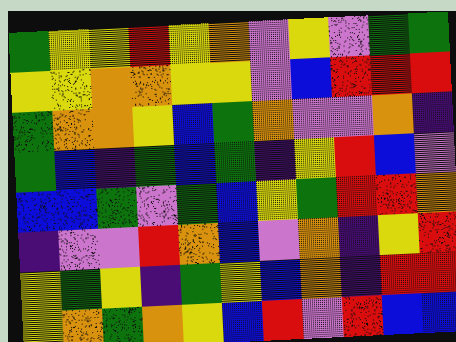[["green", "yellow", "yellow", "red", "yellow", "orange", "violet", "yellow", "violet", "green", "green"], ["yellow", "yellow", "orange", "orange", "yellow", "yellow", "violet", "blue", "red", "red", "red"], ["green", "orange", "orange", "yellow", "blue", "green", "orange", "violet", "violet", "orange", "indigo"], ["green", "blue", "indigo", "green", "blue", "green", "indigo", "yellow", "red", "blue", "violet"], ["blue", "blue", "green", "violet", "green", "blue", "yellow", "green", "red", "red", "orange"], ["indigo", "violet", "violet", "red", "orange", "blue", "violet", "orange", "indigo", "yellow", "red"], ["yellow", "green", "yellow", "indigo", "green", "yellow", "blue", "orange", "indigo", "red", "red"], ["yellow", "orange", "green", "orange", "yellow", "blue", "red", "violet", "red", "blue", "blue"]]